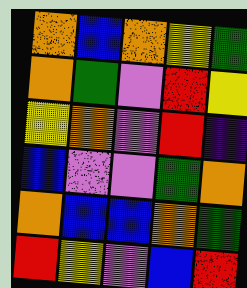[["orange", "blue", "orange", "yellow", "green"], ["orange", "green", "violet", "red", "yellow"], ["yellow", "orange", "violet", "red", "indigo"], ["blue", "violet", "violet", "green", "orange"], ["orange", "blue", "blue", "orange", "green"], ["red", "yellow", "violet", "blue", "red"]]